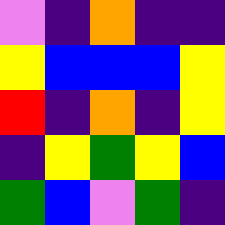[["violet", "indigo", "orange", "indigo", "indigo"], ["yellow", "blue", "blue", "blue", "yellow"], ["red", "indigo", "orange", "indigo", "yellow"], ["indigo", "yellow", "green", "yellow", "blue"], ["green", "blue", "violet", "green", "indigo"]]